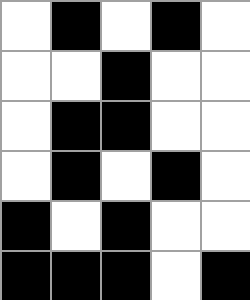[["white", "black", "white", "black", "white"], ["white", "white", "black", "white", "white"], ["white", "black", "black", "white", "white"], ["white", "black", "white", "black", "white"], ["black", "white", "black", "white", "white"], ["black", "black", "black", "white", "black"]]